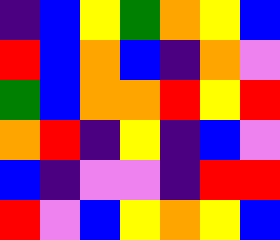[["indigo", "blue", "yellow", "green", "orange", "yellow", "blue"], ["red", "blue", "orange", "blue", "indigo", "orange", "violet"], ["green", "blue", "orange", "orange", "red", "yellow", "red"], ["orange", "red", "indigo", "yellow", "indigo", "blue", "violet"], ["blue", "indigo", "violet", "violet", "indigo", "red", "red"], ["red", "violet", "blue", "yellow", "orange", "yellow", "blue"]]